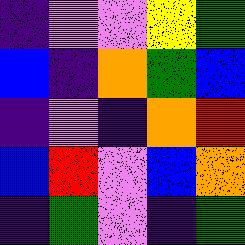[["indigo", "violet", "violet", "yellow", "green"], ["blue", "indigo", "orange", "green", "blue"], ["indigo", "violet", "indigo", "orange", "red"], ["blue", "red", "violet", "blue", "orange"], ["indigo", "green", "violet", "indigo", "green"]]